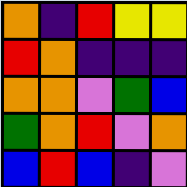[["orange", "indigo", "red", "yellow", "yellow"], ["red", "orange", "indigo", "indigo", "indigo"], ["orange", "orange", "violet", "green", "blue"], ["green", "orange", "red", "violet", "orange"], ["blue", "red", "blue", "indigo", "violet"]]